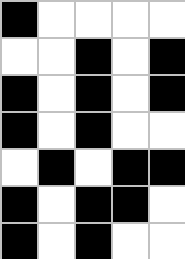[["black", "white", "white", "white", "white"], ["white", "white", "black", "white", "black"], ["black", "white", "black", "white", "black"], ["black", "white", "black", "white", "white"], ["white", "black", "white", "black", "black"], ["black", "white", "black", "black", "white"], ["black", "white", "black", "white", "white"]]